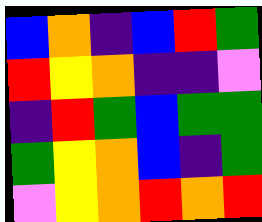[["blue", "orange", "indigo", "blue", "red", "green"], ["red", "yellow", "orange", "indigo", "indigo", "violet"], ["indigo", "red", "green", "blue", "green", "green"], ["green", "yellow", "orange", "blue", "indigo", "green"], ["violet", "yellow", "orange", "red", "orange", "red"]]